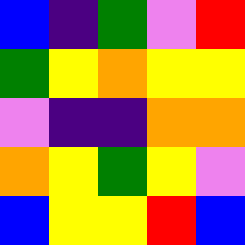[["blue", "indigo", "green", "violet", "red"], ["green", "yellow", "orange", "yellow", "yellow"], ["violet", "indigo", "indigo", "orange", "orange"], ["orange", "yellow", "green", "yellow", "violet"], ["blue", "yellow", "yellow", "red", "blue"]]